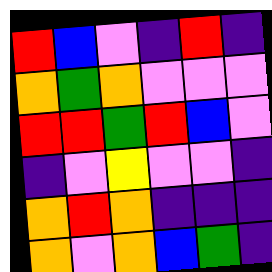[["red", "blue", "violet", "indigo", "red", "indigo"], ["orange", "green", "orange", "violet", "violet", "violet"], ["red", "red", "green", "red", "blue", "violet"], ["indigo", "violet", "yellow", "violet", "violet", "indigo"], ["orange", "red", "orange", "indigo", "indigo", "indigo"], ["orange", "violet", "orange", "blue", "green", "indigo"]]